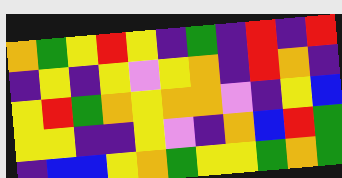[["orange", "green", "yellow", "red", "yellow", "indigo", "green", "indigo", "red", "indigo", "red"], ["indigo", "yellow", "indigo", "yellow", "violet", "yellow", "orange", "indigo", "red", "orange", "indigo"], ["yellow", "red", "green", "orange", "yellow", "orange", "orange", "violet", "indigo", "yellow", "blue"], ["yellow", "yellow", "indigo", "indigo", "yellow", "violet", "indigo", "orange", "blue", "red", "green"], ["indigo", "blue", "blue", "yellow", "orange", "green", "yellow", "yellow", "green", "orange", "green"]]